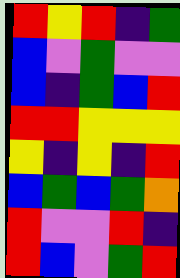[["red", "yellow", "red", "indigo", "green"], ["blue", "violet", "green", "violet", "violet"], ["blue", "indigo", "green", "blue", "red"], ["red", "red", "yellow", "yellow", "yellow"], ["yellow", "indigo", "yellow", "indigo", "red"], ["blue", "green", "blue", "green", "orange"], ["red", "violet", "violet", "red", "indigo"], ["red", "blue", "violet", "green", "red"]]